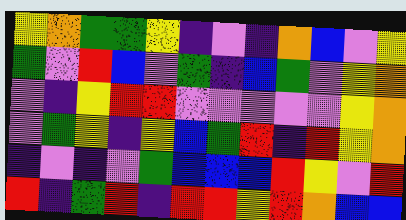[["yellow", "orange", "green", "green", "yellow", "indigo", "violet", "indigo", "orange", "blue", "violet", "yellow"], ["green", "violet", "red", "blue", "violet", "green", "indigo", "blue", "green", "violet", "yellow", "orange"], ["violet", "indigo", "yellow", "red", "red", "violet", "violet", "violet", "violet", "violet", "yellow", "orange"], ["violet", "green", "yellow", "indigo", "yellow", "blue", "green", "red", "indigo", "red", "yellow", "orange"], ["indigo", "violet", "indigo", "violet", "green", "blue", "blue", "blue", "red", "yellow", "violet", "red"], ["red", "indigo", "green", "red", "indigo", "red", "red", "yellow", "red", "orange", "blue", "blue"]]